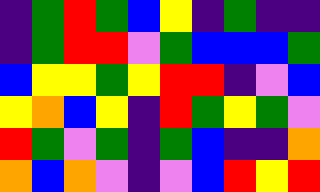[["indigo", "green", "red", "green", "blue", "yellow", "indigo", "green", "indigo", "indigo"], ["indigo", "green", "red", "red", "violet", "green", "blue", "blue", "blue", "green"], ["blue", "yellow", "yellow", "green", "yellow", "red", "red", "indigo", "violet", "blue"], ["yellow", "orange", "blue", "yellow", "indigo", "red", "green", "yellow", "green", "violet"], ["red", "green", "violet", "green", "indigo", "green", "blue", "indigo", "indigo", "orange"], ["orange", "blue", "orange", "violet", "indigo", "violet", "blue", "red", "yellow", "red"]]